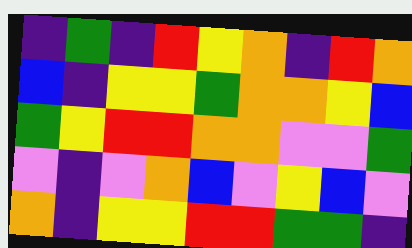[["indigo", "green", "indigo", "red", "yellow", "orange", "indigo", "red", "orange"], ["blue", "indigo", "yellow", "yellow", "green", "orange", "orange", "yellow", "blue"], ["green", "yellow", "red", "red", "orange", "orange", "violet", "violet", "green"], ["violet", "indigo", "violet", "orange", "blue", "violet", "yellow", "blue", "violet"], ["orange", "indigo", "yellow", "yellow", "red", "red", "green", "green", "indigo"]]